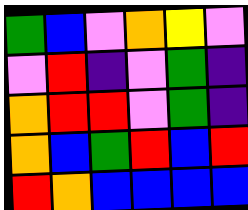[["green", "blue", "violet", "orange", "yellow", "violet"], ["violet", "red", "indigo", "violet", "green", "indigo"], ["orange", "red", "red", "violet", "green", "indigo"], ["orange", "blue", "green", "red", "blue", "red"], ["red", "orange", "blue", "blue", "blue", "blue"]]